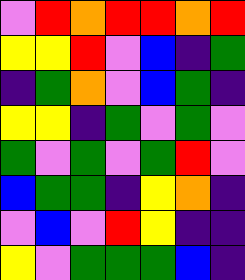[["violet", "red", "orange", "red", "red", "orange", "red"], ["yellow", "yellow", "red", "violet", "blue", "indigo", "green"], ["indigo", "green", "orange", "violet", "blue", "green", "indigo"], ["yellow", "yellow", "indigo", "green", "violet", "green", "violet"], ["green", "violet", "green", "violet", "green", "red", "violet"], ["blue", "green", "green", "indigo", "yellow", "orange", "indigo"], ["violet", "blue", "violet", "red", "yellow", "indigo", "indigo"], ["yellow", "violet", "green", "green", "green", "blue", "indigo"]]